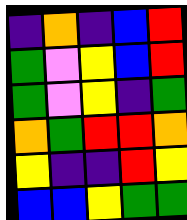[["indigo", "orange", "indigo", "blue", "red"], ["green", "violet", "yellow", "blue", "red"], ["green", "violet", "yellow", "indigo", "green"], ["orange", "green", "red", "red", "orange"], ["yellow", "indigo", "indigo", "red", "yellow"], ["blue", "blue", "yellow", "green", "green"]]